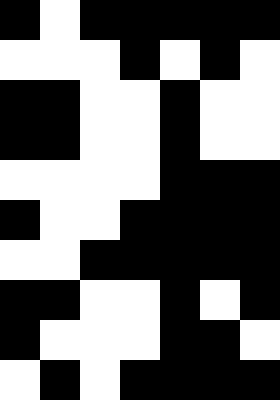[["black", "white", "black", "black", "black", "black", "black"], ["white", "white", "white", "black", "white", "black", "white"], ["black", "black", "white", "white", "black", "white", "white"], ["black", "black", "white", "white", "black", "white", "white"], ["white", "white", "white", "white", "black", "black", "black"], ["black", "white", "white", "black", "black", "black", "black"], ["white", "white", "black", "black", "black", "black", "black"], ["black", "black", "white", "white", "black", "white", "black"], ["black", "white", "white", "white", "black", "black", "white"], ["white", "black", "white", "black", "black", "black", "black"]]